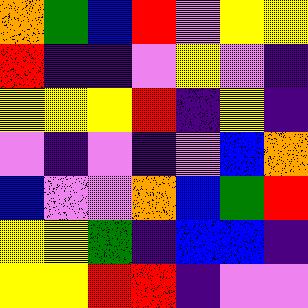[["orange", "green", "blue", "red", "violet", "yellow", "yellow"], ["red", "indigo", "indigo", "violet", "yellow", "violet", "indigo"], ["yellow", "yellow", "yellow", "red", "indigo", "yellow", "indigo"], ["violet", "indigo", "violet", "indigo", "violet", "blue", "orange"], ["blue", "violet", "violet", "orange", "blue", "green", "red"], ["yellow", "yellow", "green", "indigo", "blue", "blue", "indigo"], ["yellow", "yellow", "red", "red", "indigo", "violet", "violet"]]